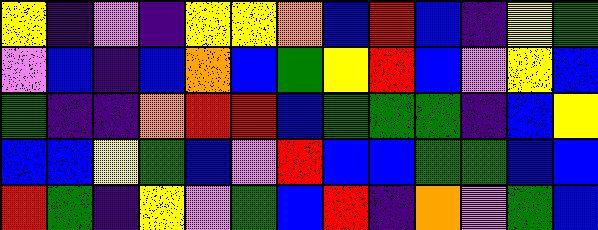[["yellow", "indigo", "violet", "indigo", "yellow", "yellow", "orange", "blue", "red", "blue", "indigo", "yellow", "green"], ["violet", "blue", "indigo", "blue", "orange", "blue", "green", "yellow", "red", "blue", "violet", "yellow", "blue"], ["green", "indigo", "indigo", "orange", "red", "red", "blue", "green", "green", "green", "indigo", "blue", "yellow"], ["blue", "blue", "yellow", "green", "blue", "violet", "red", "blue", "blue", "green", "green", "blue", "blue"], ["red", "green", "indigo", "yellow", "violet", "green", "blue", "red", "indigo", "orange", "violet", "green", "blue"]]